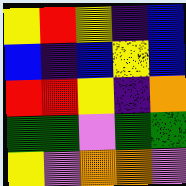[["yellow", "red", "yellow", "indigo", "blue"], ["blue", "indigo", "blue", "yellow", "blue"], ["red", "red", "yellow", "indigo", "orange"], ["green", "green", "violet", "green", "green"], ["yellow", "violet", "orange", "orange", "violet"]]